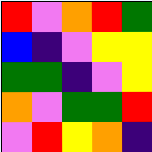[["red", "violet", "orange", "red", "green"], ["blue", "indigo", "violet", "yellow", "yellow"], ["green", "green", "indigo", "violet", "yellow"], ["orange", "violet", "green", "green", "red"], ["violet", "red", "yellow", "orange", "indigo"]]